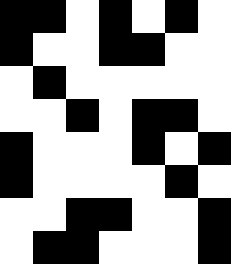[["black", "black", "white", "black", "white", "black", "white"], ["black", "white", "white", "black", "black", "white", "white"], ["white", "black", "white", "white", "white", "white", "white"], ["white", "white", "black", "white", "black", "black", "white"], ["black", "white", "white", "white", "black", "white", "black"], ["black", "white", "white", "white", "white", "black", "white"], ["white", "white", "black", "black", "white", "white", "black"], ["white", "black", "black", "white", "white", "white", "black"]]